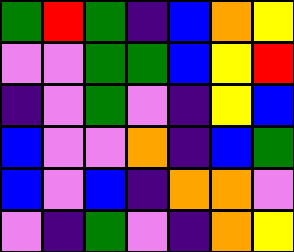[["green", "red", "green", "indigo", "blue", "orange", "yellow"], ["violet", "violet", "green", "green", "blue", "yellow", "red"], ["indigo", "violet", "green", "violet", "indigo", "yellow", "blue"], ["blue", "violet", "violet", "orange", "indigo", "blue", "green"], ["blue", "violet", "blue", "indigo", "orange", "orange", "violet"], ["violet", "indigo", "green", "violet", "indigo", "orange", "yellow"]]